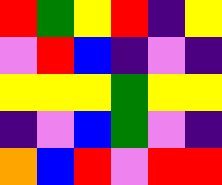[["red", "green", "yellow", "red", "indigo", "yellow"], ["violet", "red", "blue", "indigo", "violet", "indigo"], ["yellow", "yellow", "yellow", "green", "yellow", "yellow"], ["indigo", "violet", "blue", "green", "violet", "indigo"], ["orange", "blue", "red", "violet", "red", "red"]]